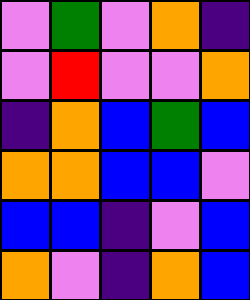[["violet", "green", "violet", "orange", "indigo"], ["violet", "red", "violet", "violet", "orange"], ["indigo", "orange", "blue", "green", "blue"], ["orange", "orange", "blue", "blue", "violet"], ["blue", "blue", "indigo", "violet", "blue"], ["orange", "violet", "indigo", "orange", "blue"]]